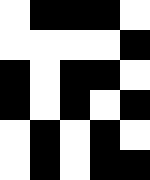[["white", "black", "black", "black", "white"], ["white", "white", "white", "white", "black"], ["black", "white", "black", "black", "white"], ["black", "white", "black", "white", "black"], ["white", "black", "white", "black", "white"], ["white", "black", "white", "black", "black"]]